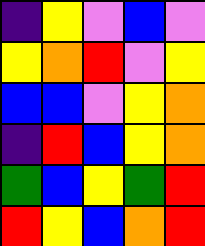[["indigo", "yellow", "violet", "blue", "violet"], ["yellow", "orange", "red", "violet", "yellow"], ["blue", "blue", "violet", "yellow", "orange"], ["indigo", "red", "blue", "yellow", "orange"], ["green", "blue", "yellow", "green", "red"], ["red", "yellow", "blue", "orange", "red"]]